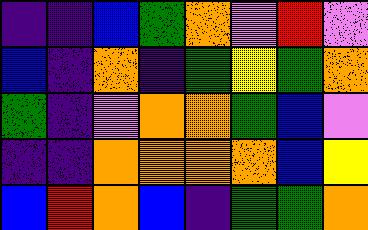[["indigo", "indigo", "blue", "green", "orange", "violet", "red", "violet"], ["blue", "indigo", "orange", "indigo", "green", "yellow", "green", "orange"], ["green", "indigo", "violet", "orange", "orange", "green", "blue", "violet"], ["indigo", "indigo", "orange", "orange", "orange", "orange", "blue", "yellow"], ["blue", "red", "orange", "blue", "indigo", "green", "green", "orange"]]